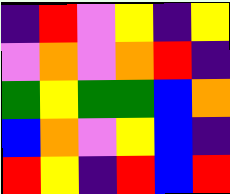[["indigo", "red", "violet", "yellow", "indigo", "yellow"], ["violet", "orange", "violet", "orange", "red", "indigo"], ["green", "yellow", "green", "green", "blue", "orange"], ["blue", "orange", "violet", "yellow", "blue", "indigo"], ["red", "yellow", "indigo", "red", "blue", "red"]]